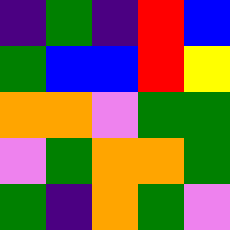[["indigo", "green", "indigo", "red", "blue"], ["green", "blue", "blue", "red", "yellow"], ["orange", "orange", "violet", "green", "green"], ["violet", "green", "orange", "orange", "green"], ["green", "indigo", "orange", "green", "violet"]]